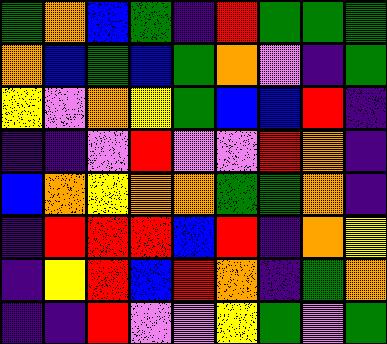[["green", "orange", "blue", "green", "indigo", "red", "green", "green", "green"], ["orange", "blue", "green", "blue", "green", "orange", "violet", "indigo", "green"], ["yellow", "violet", "orange", "yellow", "green", "blue", "blue", "red", "indigo"], ["indigo", "indigo", "violet", "red", "violet", "violet", "red", "orange", "indigo"], ["blue", "orange", "yellow", "orange", "orange", "green", "green", "orange", "indigo"], ["indigo", "red", "red", "red", "blue", "red", "indigo", "orange", "yellow"], ["indigo", "yellow", "red", "blue", "red", "orange", "indigo", "green", "orange"], ["indigo", "indigo", "red", "violet", "violet", "yellow", "green", "violet", "green"]]